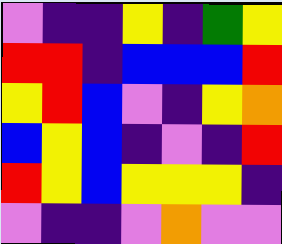[["violet", "indigo", "indigo", "yellow", "indigo", "green", "yellow"], ["red", "red", "indigo", "blue", "blue", "blue", "red"], ["yellow", "red", "blue", "violet", "indigo", "yellow", "orange"], ["blue", "yellow", "blue", "indigo", "violet", "indigo", "red"], ["red", "yellow", "blue", "yellow", "yellow", "yellow", "indigo"], ["violet", "indigo", "indigo", "violet", "orange", "violet", "violet"]]